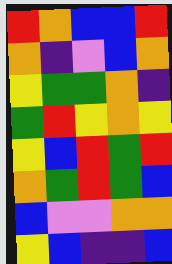[["red", "orange", "blue", "blue", "red"], ["orange", "indigo", "violet", "blue", "orange"], ["yellow", "green", "green", "orange", "indigo"], ["green", "red", "yellow", "orange", "yellow"], ["yellow", "blue", "red", "green", "red"], ["orange", "green", "red", "green", "blue"], ["blue", "violet", "violet", "orange", "orange"], ["yellow", "blue", "indigo", "indigo", "blue"]]